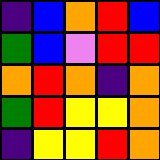[["indigo", "blue", "orange", "red", "blue"], ["green", "blue", "violet", "red", "red"], ["orange", "red", "orange", "indigo", "orange"], ["green", "red", "yellow", "yellow", "orange"], ["indigo", "yellow", "yellow", "red", "orange"]]